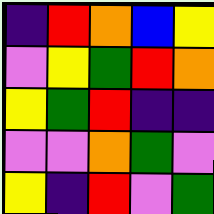[["indigo", "red", "orange", "blue", "yellow"], ["violet", "yellow", "green", "red", "orange"], ["yellow", "green", "red", "indigo", "indigo"], ["violet", "violet", "orange", "green", "violet"], ["yellow", "indigo", "red", "violet", "green"]]